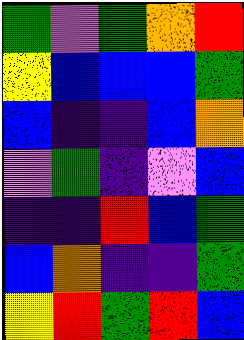[["green", "violet", "green", "orange", "red"], ["yellow", "blue", "blue", "blue", "green"], ["blue", "indigo", "indigo", "blue", "orange"], ["violet", "green", "indigo", "violet", "blue"], ["indigo", "indigo", "red", "blue", "green"], ["blue", "orange", "indigo", "indigo", "green"], ["yellow", "red", "green", "red", "blue"]]